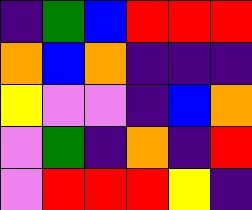[["indigo", "green", "blue", "red", "red", "red"], ["orange", "blue", "orange", "indigo", "indigo", "indigo"], ["yellow", "violet", "violet", "indigo", "blue", "orange"], ["violet", "green", "indigo", "orange", "indigo", "red"], ["violet", "red", "red", "red", "yellow", "indigo"]]